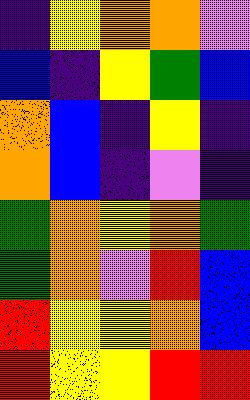[["indigo", "yellow", "orange", "orange", "violet"], ["blue", "indigo", "yellow", "green", "blue"], ["orange", "blue", "indigo", "yellow", "indigo"], ["orange", "blue", "indigo", "violet", "indigo"], ["green", "orange", "yellow", "orange", "green"], ["green", "orange", "violet", "red", "blue"], ["red", "yellow", "yellow", "orange", "blue"], ["red", "yellow", "yellow", "red", "red"]]